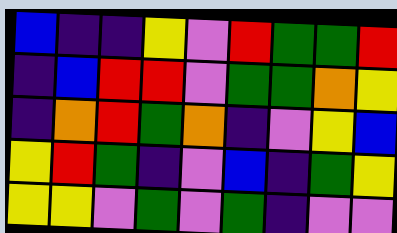[["blue", "indigo", "indigo", "yellow", "violet", "red", "green", "green", "red"], ["indigo", "blue", "red", "red", "violet", "green", "green", "orange", "yellow"], ["indigo", "orange", "red", "green", "orange", "indigo", "violet", "yellow", "blue"], ["yellow", "red", "green", "indigo", "violet", "blue", "indigo", "green", "yellow"], ["yellow", "yellow", "violet", "green", "violet", "green", "indigo", "violet", "violet"]]